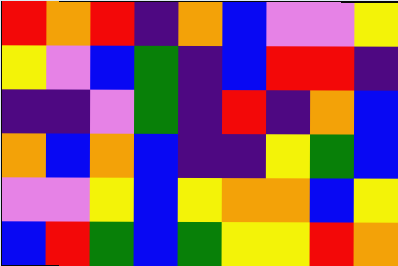[["red", "orange", "red", "indigo", "orange", "blue", "violet", "violet", "yellow"], ["yellow", "violet", "blue", "green", "indigo", "blue", "red", "red", "indigo"], ["indigo", "indigo", "violet", "green", "indigo", "red", "indigo", "orange", "blue"], ["orange", "blue", "orange", "blue", "indigo", "indigo", "yellow", "green", "blue"], ["violet", "violet", "yellow", "blue", "yellow", "orange", "orange", "blue", "yellow"], ["blue", "red", "green", "blue", "green", "yellow", "yellow", "red", "orange"]]